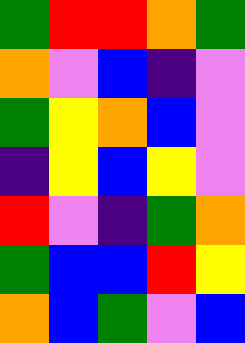[["green", "red", "red", "orange", "green"], ["orange", "violet", "blue", "indigo", "violet"], ["green", "yellow", "orange", "blue", "violet"], ["indigo", "yellow", "blue", "yellow", "violet"], ["red", "violet", "indigo", "green", "orange"], ["green", "blue", "blue", "red", "yellow"], ["orange", "blue", "green", "violet", "blue"]]